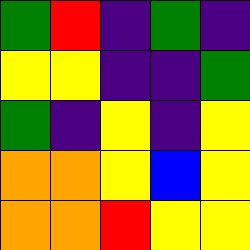[["green", "red", "indigo", "green", "indigo"], ["yellow", "yellow", "indigo", "indigo", "green"], ["green", "indigo", "yellow", "indigo", "yellow"], ["orange", "orange", "yellow", "blue", "yellow"], ["orange", "orange", "red", "yellow", "yellow"]]